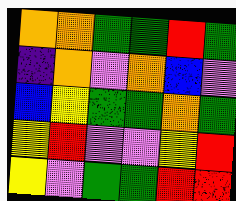[["orange", "orange", "green", "green", "red", "green"], ["indigo", "orange", "violet", "orange", "blue", "violet"], ["blue", "yellow", "green", "green", "orange", "green"], ["yellow", "red", "violet", "violet", "yellow", "red"], ["yellow", "violet", "green", "green", "red", "red"]]